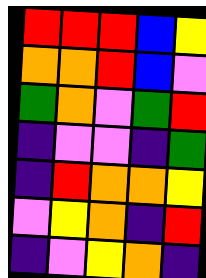[["red", "red", "red", "blue", "yellow"], ["orange", "orange", "red", "blue", "violet"], ["green", "orange", "violet", "green", "red"], ["indigo", "violet", "violet", "indigo", "green"], ["indigo", "red", "orange", "orange", "yellow"], ["violet", "yellow", "orange", "indigo", "red"], ["indigo", "violet", "yellow", "orange", "indigo"]]